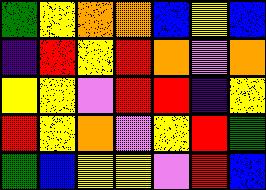[["green", "yellow", "orange", "orange", "blue", "yellow", "blue"], ["indigo", "red", "yellow", "red", "orange", "violet", "orange"], ["yellow", "yellow", "violet", "red", "red", "indigo", "yellow"], ["red", "yellow", "orange", "violet", "yellow", "red", "green"], ["green", "blue", "yellow", "yellow", "violet", "red", "blue"]]